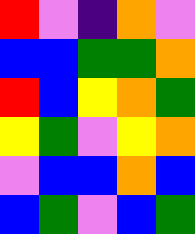[["red", "violet", "indigo", "orange", "violet"], ["blue", "blue", "green", "green", "orange"], ["red", "blue", "yellow", "orange", "green"], ["yellow", "green", "violet", "yellow", "orange"], ["violet", "blue", "blue", "orange", "blue"], ["blue", "green", "violet", "blue", "green"]]